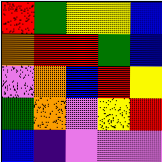[["red", "green", "yellow", "yellow", "blue"], ["orange", "red", "red", "green", "blue"], ["violet", "orange", "blue", "red", "yellow"], ["green", "orange", "violet", "yellow", "red"], ["blue", "indigo", "violet", "violet", "violet"]]